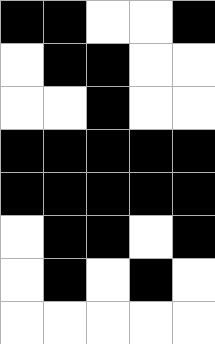[["black", "black", "white", "white", "black"], ["white", "black", "black", "white", "white"], ["white", "white", "black", "white", "white"], ["black", "black", "black", "black", "black"], ["black", "black", "black", "black", "black"], ["white", "black", "black", "white", "black"], ["white", "black", "white", "black", "white"], ["white", "white", "white", "white", "white"]]